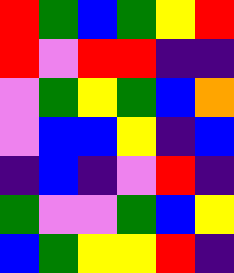[["red", "green", "blue", "green", "yellow", "red"], ["red", "violet", "red", "red", "indigo", "indigo"], ["violet", "green", "yellow", "green", "blue", "orange"], ["violet", "blue", "blue", "yellow", "indigo", "blue"], ["indigo", "blue", "indigo", "violet", "red", "indigo"], ["green", "violet", "violet", "green", "blue", "yellow"], ["blue", "green", "yellow", "yellow", "red", "indigo"]]